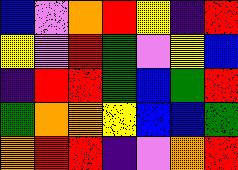[["blue", "violet", "orange", "red", "yellow", "indigo", "red"], ["yellow", "violet", "red", "green", "violet", "yellow", "blue"], ["indigo", "red", "red", "green", "blue", "green", "red"], ["green", "orange", "orange", "yellow", "blue", "blue", "green"], ["orange", "red", "red", "indigo", "violet", "orange", "red"]]